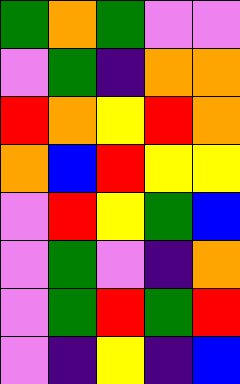[["green", "orange", "green", "violet", "violet"], ["violet", "green", "indigo", "orange", "orange"], ["red", "orange", "yellow", "red", "orange"], ["orange", "blue", "red", "yellow", "yellow"], ["violet", "red", "yellow", "green", "blue"], ["violet", "green", "violet", "indigo", "orange"], ["violet", "green", "red", "green", "red"], ["violet", "indigo", "yellow", "indigo", "blue"]]